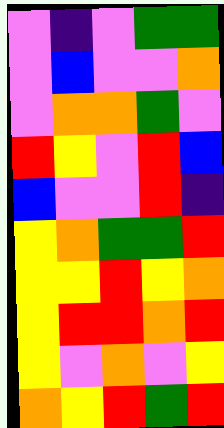[["violet", "indigo", "violet", "green", "green"], ["violet", "blue", "violet", "violet", "orange"], ["violet", "orange", "orange", "green", "violet"], ["red", "yellow", "violet", "red", "blue"], ["blue", "violet", "violet", "red", "indigo"], ["yellow", "orange", "green", "green", "red"], ["yellow", "yellow", "red", "yellow", "orange"], ["yellow", "red", "red", "orange", "red"], ["yellow", "violet", "orange", "violet", "yellow"], ["orange", "yellow", "red", "green", "red"]]